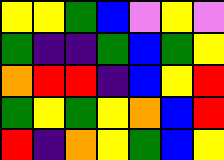[["yellow", "yellow", "green", "blue", "violet", "yellow", "violet"], ["green", "indigo", "indigo", "green", "blue", "green", "yellow"], ["orange", "red", "red", "indigo", "blue", "yellow", "red"], ["green", "yellow", "green", "yellow", "orange", "blue", "red"], ["red", "indigo", "orange", "yellow", "green", "blue", "yellow"]]